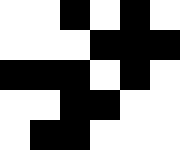[["white", "white", "black", "white", "black", "white"], ["white", "white", "white", "black", "black", "black"], ["black", "black", "black", "white", "black", "white"], ["white", "white", "black", "black", "white", "white"], ["white", "black", "black", "white", "white", "white"]]